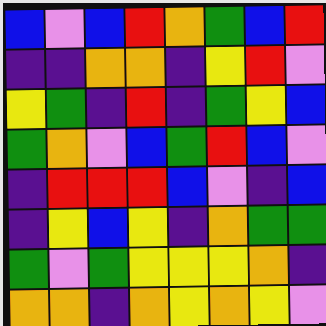[["blue", "violet", "blue", "red", "orange", "green", "blue", "red"], ["indigo", "indigo", "orange", "orange", "indigo", "yellow", "red", "violet"], ["yellow", "green", "indigo", "red", "indigo", "green", "yellow", "blue"], ["green", "orange", "violet", "blue", "green", "red", "blue", "violet"], ["indigo", "red", "red", "red", "blue", "violet", "indigo", "blue"], ["indigo", "yellow", "blue", "yellow", "indigo", "orange", "green", "green"], ["green", "violet", "green", "yellow", "yellow", "yellow", "orange", "indigo"], ["orange", "orange", "indigo", "orange", "yellow", "orange", "yellow", "violet"]]